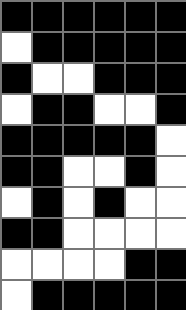[["black", "black", "black", "black", "black", "black"], ["white", "black", "black", "black", "black", "black"], ["black", "white", "white", "black", "black", "black"], ["white", "black", "black", "white", "white", "black"], ["black", "black", "black", "black", "black", "white"], ["black", "black", "white", "white", "black", "white"], ["white", "black", "white", "black", "white", "white"], ["black", "black", "white", "white", "white", "white"], ["white", "white", "white", "white", "black", "black"], ["white", "black", "black", "black", "black", "black"]]